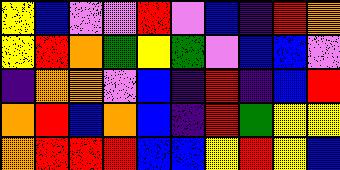[["yellow", "blue", "violet", "violet", "red", "violet", "blue", "indigo", "red", "orange"], ["yellow", "red", "orange", "green", "yellow", "green", "violet", "blue", "blue", "violet"], ["indigo", "orange", "orange", "violet", "blue", "indigo", "red", "indigo", "blue", "red"], ["orange", "red", "blue", "orange", "blue", "indigo", "red", "green", "yellow", "yellow"], ["orange", "red", "red", "red", "blue", "blue", "yellow", "red", "yellow", "blue"]]